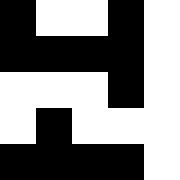[["black", "white", "white", "black", "white"], ["black", "black", "black", "black", "white"], ["white", "white", "white", "black", "white"], ["white", "black", "white", "white", "white"], ["black", "black", "black", "black", "white"]]